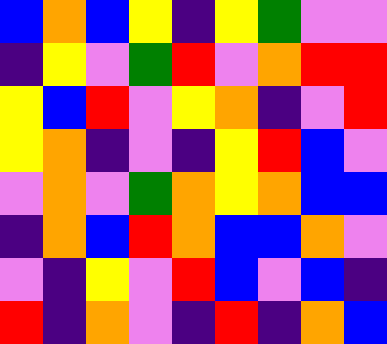[["blue", "orange", "blue", "yellow", "indigo", "yellow", "green", "violet", "violet"], ["indigo", "yellow", "violet", "green", "red", "violet", "orange", "red", "red"], ["yellow", "blue", "red", "violet", "yellow", "orange", "indigo", "violet", "red"], ["yellow", "orange", "indigo", "violet", "indigo", "yellow", "red", "blue", "violet"], ["violet", "orange", "violet", "green", "orange", "yellow", "orange", "blue", "blue"], ["indigo", "orange", "blue", "red", "orange", "blue", "blue", "orange", "violet"], ["violet", "indigo", "yellow", "violet", "red", "blue", "violet", "blue", "indigo"], ["red", "indigo", "orange", "violet", "indigo", "red", "indigo", "orange", "blue"]]